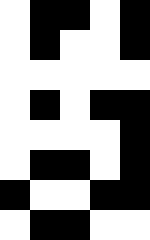[["white", "black", "black", "white", "black"], ["white", "black", "white", "white", "black"], ["white", "white", "white", "white", "white"], ["white", "black", "white", "black", "black"], ["white", "white", "white", "white", "black"], ["white", "black", "black", "white", "black"], ["black", "white", "white", "black", "black"], ["white", "black", "black", "white", "white"]]